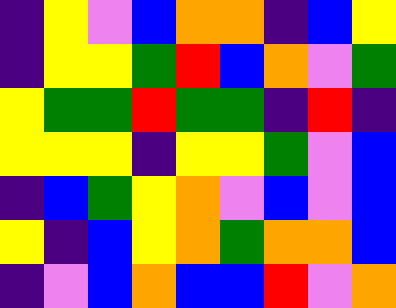[["indigo", "yellow", "violet", "blue", "orange", "orange", "indigo", "blue", "yellow"], ["indigo", "yellow", "yellow", "green", "red", "blue", "orange", "violet", "green"], ["yellow", "green", "green", "red", "green", "green", "indigo", "red", "indigo"], ["yellow", "yellow", "yellow", "indigo", "yellow", "yellow", "green", "violet", "blue"], ["indigo", "blue", "green", "yellow", "orange", "violet", "blue", "violet", "blue"], ["yellow", "indigo", "blue", "yellow", "orange", "green", "orange", "orange", "blue"], ["indigo", "violet", "blue", "orange", "blue", "blue", "red", "violet", "orange"]]